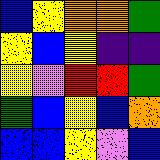[["blue", "yellow", "orange", "orange", "green"], ["yellow", "blue", "yellow", "indigo", "indigo"], ["yellow", "violet", "red", "red", "green"], ["green", "blue", "yellow", "blue", "orange"], ["blue", "blue", "yellow", "violet", "blue"]]